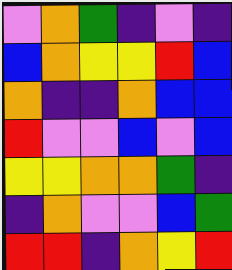[["violet", "orange", "green", "indigo", "violet", "indigo"], ["blue", "orange", "yellow", "yellow", "red", "blue"], ["orange", "indigo", "indigo", "orange", "blue", "blue"], ["red", "violet", "violet", "blue", "violet", "blue"], ["yellow", "yellow", "orange", "orange", "green", "indigo"], ["indigo", "orange", "violet", "violet", "blue", "green"], ["red", "red", "indigo", "orange", "yellow", "red"]]